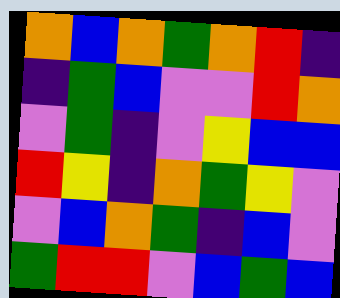[["orange", "blue", "orange", "green", "orange", "red", "indigo"], ["indigo", "green", "blue", "violet", "violet", "red", "orange"], ["violet", "green", "indigo", "violet", "yellow", "blue", "blue"], ["red", "yellow", "indigo", "orange", "green", "yellow", "violet"], ["violet", "blue", "orange", "green", "indigo", "blue", "violet"], ["green", "red", "red", "violet", "blue", "green", "blue"]]